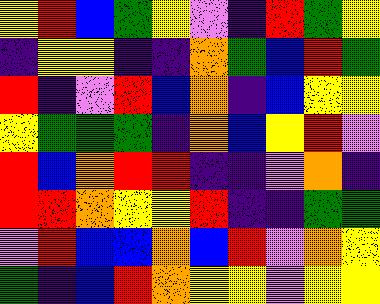[["yellow", "red", "blue", "green", "yellow", "violet", "indigo", "red", "green", "yellow"], ["indigo", "yellow", "yellow", "indigo", "indigo", "orange", "green", "blue", "red", "green"], ["red", "indigo", "violet", "red", "blue", "orange", "indigo", "blue", "yellow", "yellow"], ["yellow", "green", "green", "green", "indigo", "orange", "blue", "yellow", "red", "violet"], ["red", "blue", "orange", "red", "red", "indigo", "indigo", "violet", "orange", "indigo"], ["red", "red", "orange", "yellow", "yellow", "red", "indigo", "indigo", "green", "green"], ["violet", "red", "blue", "blue", "orange", "blue", "red", "violet", "orange", "yellow"], ["green", "indigo", "blue", "red", "orange", "yellow", "yellow", "violet", "yellow", "yellow"]]